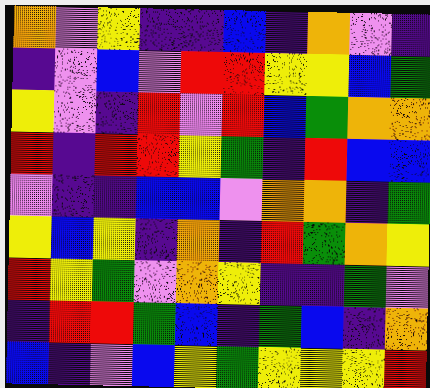[["orange", "violet", "yellow", "indigo", "indigo", "blue", "indigo", "orange", "violet", "indigo"], ["indigo", "violet", "blue", "violet", "red", "red", "yellow", "yellow", "blue", "green"], ["yellow", "violet", "indigo", "red", "violet", "red", "blue", "green", "orange", "orange"], ["red", "indigo", "red", "red", "yellow", "green", "indigo", "red", "blue", "blue"], ["violet", "indigo", "indigo", "blue", "blue", "violet", "orange", "orange", "indigo", "green"], ["yellow", "blue", "yellow", "indigo", "orange", "indigo", "red", "green", "orange", "yellow"], ["red", "yellow", "green", "violet", "orange", "yellow", "indigo", "indigo", "green", "violet"], ["indigo", "red", "red", "green", "blue", "indigo", "green", "blue", "indigo", "orange"], ["blue", "indigo", "violet", "blue", "yellow", "green", "yellow", "yellow", "yellow", "red"]]